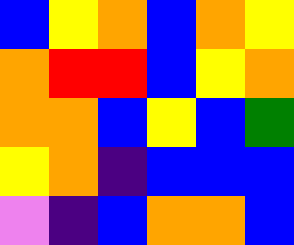[["blue", "yellow", "orange", "blue", "orange", "yellow"], ["orange", "red", "red", "blue", "yellow", "orange"], ["orange", "orange", "blue", "yellow", "blue", "green"], ["yellow", "orange", "indigo", "blue", "blue", "blue"], ["violet", "indigo", "blue", "orange", "orange", "blue"]]